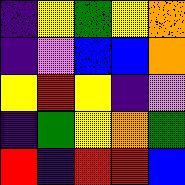[["indigo", "yellow", "green", "yellow", "orange"], ["indigo", "violet", "blue", "blue", "orange"], ["yellow", "red", "yellow", "indigo", "violet"], ["indigo", "green", "yellow", "orange", "green"], ["red", "indigo", "red", "red", "blue"]]